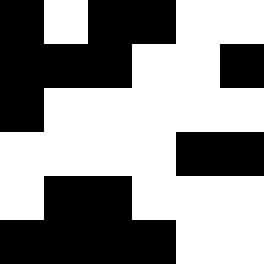[["black", "white", "black", "black", "white", "white"], ["black", "black", "black", "white", "white", "black"], ["black", "white", "white", "white", "white", "white"], ["white", "white", "white", "white", "black", "black"], ["white", "black", "black", "white", "white", "white"], ["black", "black", "black", "black", "white", "white"]]